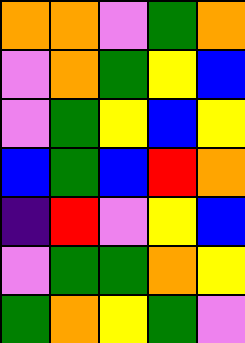[["orange", "orange", "violet", "green", "orange"], ["violet", "orange", "green", "yellow", "blue"], ["violet", "green", "yellow", "blue", "yellow"], ["blue", "green", "blue", "red", "orange"], ["indigo", "red", "violet", "yellow", "blue"], ["violet", "green", "green", "orange", "yellow"], ["green", "orange", "yellow", "green", "violet"]]